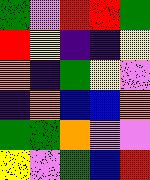[["green", "violet", "red", "red", "green"], ["red", "yellow", "indigo", "indigo", "yellow"], ["orange", "indigo", "green", "yellow", "violet"], ["indigo", "orange", "blue", "blue", "orange"], ["green", "green", "orange", "violet", "violet"], ["yellow", "violet", "green", "blue", "red"]]